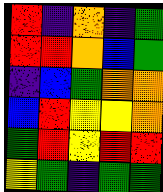[["red", "indigo", "orange", "indigo", "green"], ["red", "red", "orange", "blue", "green"], ["indigo", "blue", "green", "orange", "orange"], ["blue", "red", "yellow", "yellow", "orange"], ["green", "red", "yellow", "red", "red"], ["yellow", "green", "indigo", "green", "green"]]